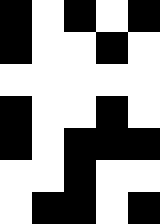[["black", "white", "black", "white", "black"], ["black", "white", "white", "black", "white"], ["white", "white", "white", "white", "white"], ["black", "white", "white", "black", "white"], ["black", "white", "black", "black", "black"], ["white", "white", "black", "white", "white"], ["white", "black", "black", "white", "black"]]